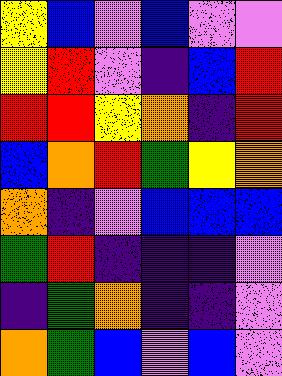[["yellow", "blue", "violet", "blue", "violet", "violet"], ["yellow", "red", "violet", "indigo", "blue", "red"], ["red", "red", "yellow", "orange", "indigo", "red"], ["blue", "orange", "red", "green", "yellow", "orange"], ["orange", "indigo", "violet", "blue", "blue", "blue"], ["green", "red", "indigo", "indigo", "indigo", "violet"], ["indigo", "green", "orange", "indigo", "indigo", "violet"], ["orange", "green", "blue", "violet", "blue", "violet"]]